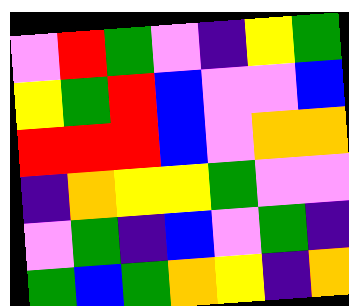[["violet", "red", "green", "violet", "indigo", "yellow", "green"], ["yellow", "green", "red", "blue", "violet", "violet", "blue"], ["red", "red", "red", "blue", "violet", "orange", "orange"], ["indigo", "orange", "yellow", "yellow", "green", "violet", "violet"], ["violet", "green", "indigo", "blue", "violet", "green", "indigo"], ["green", "blue", "green", "orange", "yellow", "indigo", "orange"]]